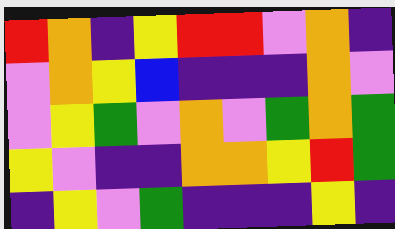[["red", "orange", "indigo", "yellow", "red", "red", "violet", "orange", "indigo"], ["violet", "orange", "yellow", "blue", "indigo", "indigo", "indigo", "orange", "violet"], ["violet", "yellow", "green", "violet", "orange", "violet", "green", "orange", "green"], ["yellow", "violet", "indigo", "indigo", "orange", "orange", "yellow", "red", "green"], ["indigo", "yellow", "violet", "green", "indigo", "indigo", "indigo", "yellow", "indigo"]]